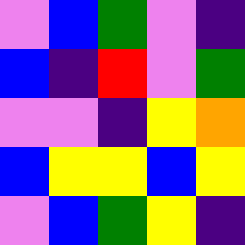[["violet", "blue", "green", "violet", "indigo"], ["blue", "indigo", "red", "violet", "green"], ["violet", "violet", "indigo", "yellow", "orange"], ["blue", "yellow", "yellow", "blue", "yellow"], ["violet", "blue", "green", "yellow", "indigo"]]